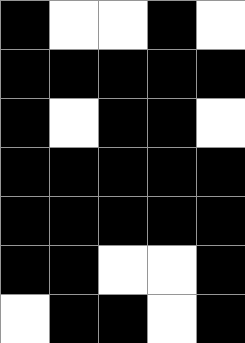[["black", "white", "white", "black", "white"], ["black", "black", "black", "black", "black"], ["black", "white", "black", "black", "white"], ["black", "black", "black", "black", "black"], ["black", "black", "black", "black", "black"], ["black", "black", "white", "white", "black"], ["white", "black", "black", "white", "black"]]